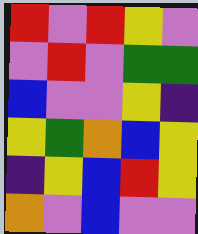[["red", "violet", "red", "yellow", "violet"], ["violet", "red", "violet", "green", "green"], ["blue", "violet", "violet", "yellow", "indigo"], ["yellow", "green", "orange", "blue", "yellow"], ["indigo", "yellow", "blue", "red", "yellow"], ["orange", "violet", "blue", "violet", "violet"]]